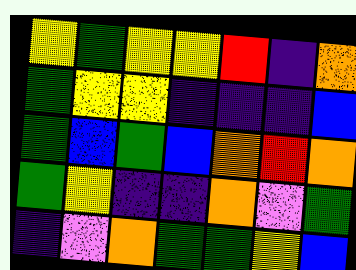[["yellow", "green", "yellow", "yellow", "red", "indigo", "orange"], ["green", "yellow", "yellow", "indigo", "indigo", "indigo", "blue"], ["green", "blue", "green", "blue", "orange", "red", "orange"], ["green", "yellow", "indigo", "indigo", "orange", "violet", "green"], ["indigo", "violet", "orange", "green", "green", "yellow", "blue"]]